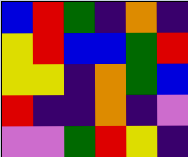[["blue", "red", "green", "indigo", "orange", "indigo"], ["yellow", "red", "blue", "blue", "green", "red"], ["yellow", "yellow", "indigo", "orange", "green", "blue"], ["red", "indigo", "indigo", "orange", "indigo", "violet"], ["violet", "violet", "green", "red", "yellow", "indigo"]]